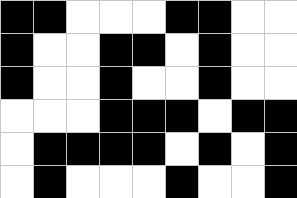[["black", "black", "white", "white", "white", "black", "black", "white", "white"], ["black", "white", "white", "black", "black", "white", "black", "white", "white"], ["black", "white", "white", "black", "white", "white", "black", "white", "white"], ["white", "white", "white", "black", "black", "black", "white", "black", "black"], ["white", "black", "black", "black", "black", "white", "black", "white", "black"], ["white", "black", "white", "white", "white", "black", "white", "white", "black"]]